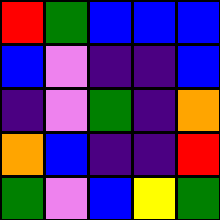[["red", "green", "blue", "blue", "blue"], ["blue", "violet", "indigo", "indigo", "blue"], ["indigo", "violet", "green", "indigo", "orange"], ["orange", "blue", "indigo", "indigo", "red"], ["green", "violet", "blue", "yellow", "green"]]